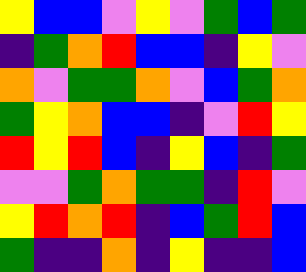[["yellow", "blue", "blue", "violet", "yellow", "violet", "green", "blue", "green"], ["indigo", "green", "orange", "red", "blue", "blue", "indigo", "yellow", "violet"], ["orange", "violet", "green", "green", "orange", "violet", "blue", "green", "orange"], ["green", "yellow", "orange", "blue", "blue", "indigo", "violet", "red", "yellow"], ["red", "yellow", "red", "blue", "indigo", "yellow", "blue", "indigo", "green"], ["violet", "violet", "green", "orange", "green", "green", "indigo", "red", "violet"], ["yellow", "red", "orange", "red", "indigo", "blue", "green", "red", "blue"], ["green", "indigo", "indigo", "orange", "indigo", "yellow", "indigo", "indigo", "blue"]]